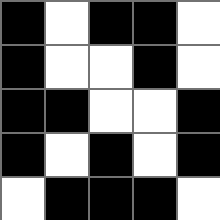[["black", "white", "black", "black", "white"], ["black", "white", "white", "black", "white"], ["black", "black", "white", "white", "black"], ["black", "white", "black", "white", "black"], ["white", "black", "black", "black", "white"]]